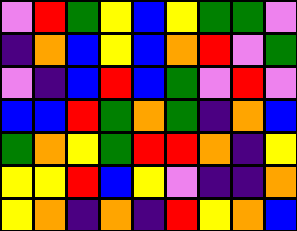[["violet", "red", "green", "yellow", "blue", "yellow", "green", "green", "violet"], ["indigo", "orange", "blue", "yellow", "blue", "orange", "red", "violet", "green"], ["violet", "indigo", "blue", "red", "blue", "green", "violet", "red", "violet"], ["blue", "blue", "red", "green", "orange", "green", "indigo", "orange", "blue"], ["green", "orange", "yellow", "green", "red", "red", "orange", "indigo", "yellow"], ["yellow", "yellow", "red", "blue", "yellow", "violet", "indigo", "indigo", "orange"], ["yellow", "orange", "indigo", "orange", "indigo", "red", "yellow", "orange", "blue"]]